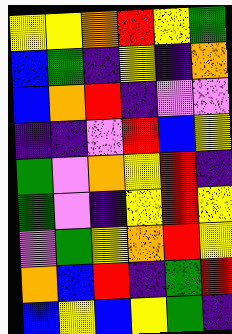[["yellow", "yellow", "orange", "red", "yellow", "green"], ["blue", "green", "indigo", "yellow", "indigo", "orange"], ["blue", "orange", "red", "indigo", "violet", "violet"], ["indigo", "indigo", "violet", "red", "blue", "yellow"], ["green", "violet", "orange", "yellow", "red", "indigo"], ["green", "violet", "indigo", "yellow", "red", "yellow"], ["violet", "green", "yellow", "orange", "red", "yellow"], ["orange", "blue", "red", "indigo", "green", "red"], ["blue", "yellow", "blue", "yellow", "green", "indigo"]]